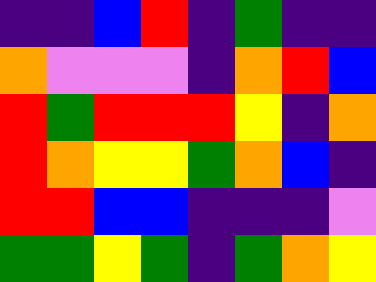[["indigo", "indigo", "blue", "red", "indigo", "green", "indigo", "indigo"], ["orange", "violet", "violet", "violet", "indigo", "orange", "red", "blue"], ["red", "green", "red", "red", "red", "yellow", "indigo", "orange"], ["red", "orange", "yellow", "yellow", "green", "orange", "blue", "indigo"], ["red", "red", "blue", "blue", "indigo", "indigo", "indigo", "violet"], ["green", "green", "yellow", "green", "indigo", "green", "orange", "yellow"]]